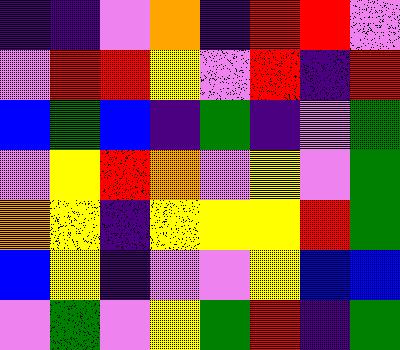[["indigo", "indigo", "violet", "orange", "indigo", "red", "red", "violet"], ["violet", "red", "red", "yellow", "violet", "red", "indigo", "red"], ["blue", "green", "blue", "indigo", "green", "indigo", "violet", "green"], ["violet", "yellow", "red", "orange", "violet", "yellow", "violet", "green"], ["orange", "yellow", "indigo", "yellow", "yellow", "yellow", "red", "green"], ["blue", "yellow", "indigo", "violet", "violet", "yellow", "blue", "blue"], ["violet", "green", "violet", "yellow", "green", "red", "indigo", "green"]]